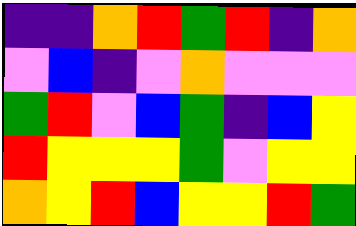[["indigo", "indigo", "orange", "red", "green", "red", "indigo", "orange"], ["violet", "blue", "indigo", "violet", "orange", "violet", "violet", "violet"], ["green", "red", "violet", "blue", "green", "indigo", "blue", "yellow"], ["red", "yellow", "yellow", "yellow", "green", "violet", "yellow", "yellow"], ["orange", "yellow", "red", "blue", "yellow", "yellow", "red", "green"]]